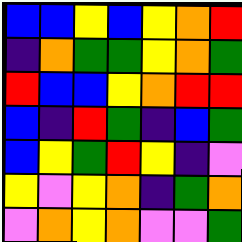[["blue", "blue", "yellow", "blue", "yellow", "orange", "red"], ["indigo", "orange", "green", "green", "yellow", "orange", "green"], ["red", "blue", "blue", "yellow", "orange", "red", "red"], ["blue", "indigo", "red", "green", "indigo", "blue", "green"], ["blue", "yellow", "green", "red", "yellow", "indigo", "violet"], ["yellow", "violet", "yellow", "orange", "indigo", "green", "orange"], ["violet", "orange", "yellow", "orange", "violet", "violet", "green"]]